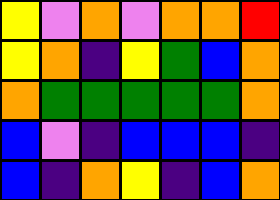[["yellow", "violet", "orange", "violet", "orange", "orange", "red"], ["yellow", "orange", "indigo", "yellow", "green", "blue", "orange"], ["orange", "green", "green", "green", "green", "green", "orange"], ["blue", "violet", "indigo", "blue", "blue", "blue", "indigo"], ["blue", "indigo", "orange", "yellow", "indigo", "blue", "orange"]]